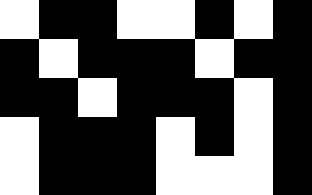[["white", "black", "black", "white", "white", "black", "white", "black"], ["black", "white", "black", "black", "black", "white", "black", "black"], ["black", "black", "white", "black", "black", "black", "white", "black"], ["white", "black", "black", "black", "white", "black", "white", "black"], ["white", "black", "black", "black", "white", "white", "white", "black"]]